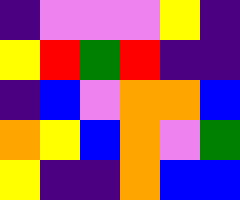[["indigo", "violet", "violet", "violet", "yellow", "indigo"], ["yellow", "red", "green", "red", "indigo", "indigo"], ["indigo", "blue", "violet", "orange", "orange", "blue"], ["orange", "yellow", "blue", "orange", "violet", "green"], ["yellow", "indigo", "indigo", "orange", "blue", "blue"]]